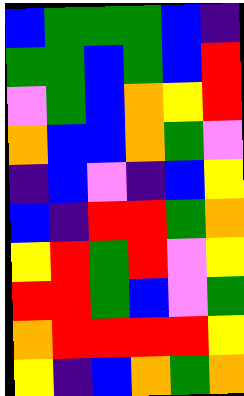[["blue", "green", "green", "green", "blue", "indigo"], ["green", "green", "blue", "green", "blue", "red"], ["violet", "green", "blue", "orange", "yellow", "red"], ["orange", "blue", "blue", "orange", "green", "violet"], ["indigo", "blue", "violet", "indigo", "blue", "yellow"], ["blue", "indigo", "red", "red", "green", "orange"], ["yellow", "red", "green", "red", "violet", "yellow"], ["red", "red", "green", "blue", "violet", "green"], ["orange", "red", "red", "red", "red", "yellow"], ["yellow", "indigo", "blue", "orange", "green", "orange"]]